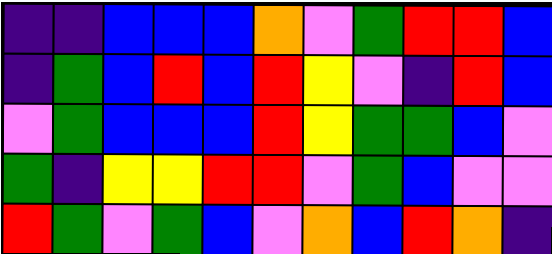[["indigo", "indigo", "blue", "blue", "blue", "orange", "violet", "green", "red", "red", "blue"], ["indigo", "green", "blue", "red", "blue", "red", "yellow", "violet", "indigo", "red", "blue"], ["violet", "green", "blue", "blue", "blue", "red", "yellow", "green", "green", "blue", "violet"], ["green", "indigo", "yellow", "yellow", "red", "red", "violet", "green", "blue", "violet", "violet"], ["red", "green", "violet", "green", "blue", "violet", "orange", "blue", "red", "orange", "indigo"]]